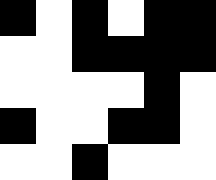[["black", "white", "black", "white", "black", "black"], ["white", "white", "black", "black", "black", "black"], ["white", "white", "white", "white", "black", "white"], ["black", "white", "white", "black", "black", "white"], ["white", "white", "black", "white", "white", "white"]]